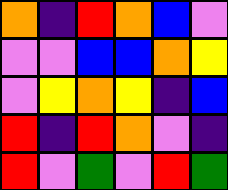[["orange", "indigo", "red", "orange", "blue", "violet"], ["violet", "violet", "blue", "blue", "orange", "yellow"], ["violet", "yellow", "orange", "yellow", "indigo", "blue"], ["red", "indigo", "red", "orange", "violet", "indigo"], ["red", "violet", "green", "violet", "red", "green"]]